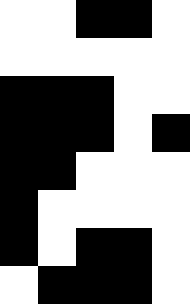[["white", "white", "black", "black", "white"], ["white", "white", "white", "white", "white"], ["black", "black", "black", "white", "white"], ["black", "black", "black", "white", "black"], ["black", "black", "white", "white", "white"], ["black", "white", "white", "white", "white"], ["black", "white", "black", "black", "white"], ["white", "black", "black", "black", "white"]]